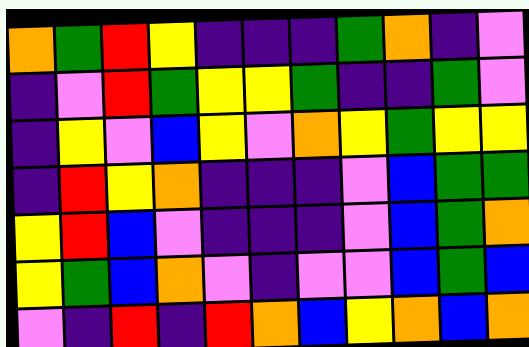[["orange", "green", "red", "yellow", "indigo", "indigo", "indigo", "green", "orange", "indigo", "violet"], ["indigo", "violet", "red", "green", "yellow", "yellow", "green", "indigo", "indigo", "green", "violet"], ["indigo", "yellow", "violet", "blue", "yellow", "violet", "orange", "yellow", "green", "yellow", "yellow"], ["indigo", "red", "yellow", "orange", "indigo", "indigo", "indigo", "violet", "blue", "green", "green"], ["yellow", "red", "blue", "violet", "indigo", "indigo", "indigo", "violet", "blue", "green", "orange"], ["yellow", "green", "blue", "orange", "violet", "indigo", "violet", "violet", "blue", "green", "blue"], ["violet", "indigo", "red", "indigo", "red", "orange", "blue", "yellow", "orange", "blue", "orange"]]